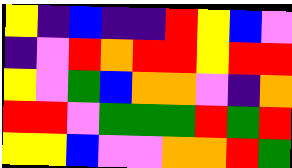[["yellow", "indigo", "blue", "indigo", "indigo", "red", "yellow", "blue", "violet"], ["indigo", "violet", "red", "orange", "red", "red", "yellow", "red", "red"], ["yellow", "violet", "green", "blue", "orange", "orange", "violet", "indigo", "orange"], ["red", "red", "violet", "green", "green", "green", "red", "green", "red"], ["yellow", "yellow", "blue", "violet", "violet", "orange", "orange", "red", "green"]]